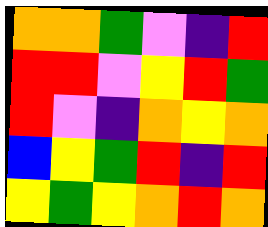[["orange", "orange", "green", "violet", "indigo", "red"], ["red", "red", "violet", "yellow", "red", "green"], ["red", "violet", "indigo", "orange", "yellow", "orange"], ["blue", "yellow", "green", "red", "indigo", "red"], ["yellow", "green", "yellow", "orange", "red", "orange"]]